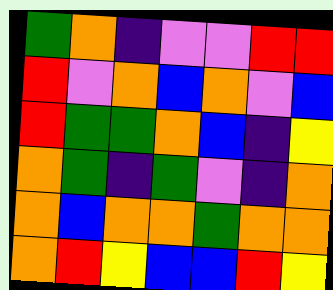[["green", "orange", "indigo", "violet", "violet", "red", "red"], ["red", "violet", "orange", "blue", "orange", "violet", "blue"], ["red", "green", "green", "orange", "blue", "indigo", "yellow"], ["orange", "green", "indigo", "green", "violet", "indigo", "orange"], ["orange", "blue", "orange", "orange", "green", "orange", "orange"], ["orange", "red", "yellow", "blue", "blue", "red", "yellow"]]